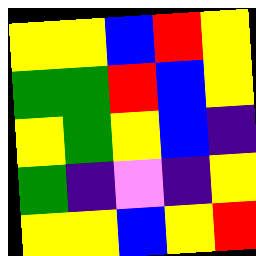[["yellow", "yellow", "blue", "red", "yellow"], ["green", "green", "red", "blue", "yellow"], ["yellow", "green", "yellow", "blue", "indigo"], ["green", "indigo", "violet", "indigo", "yellow"], ["yellow", "yellow", "blue", "yellow", "red"]]